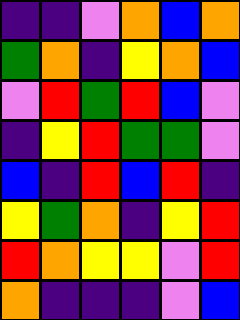[["indigo", "indigo", "violet", "orange", "blue", "orange"], ["green", "orange", "indigo", "yellow", "orange", "blue"], ["violet", "red", "green", "red", "blue", "violet"], ["indigo", "yellow", "red", "green", "green", "violet"], ["blue", "indigo", "red", "blue", "red", "indigo"], ["yellow", "green", "orange", "indigo", "yellow", "red"], ["red", "orange", "yellow", "yellow", "violet", "red"], ["orange", "indigo", "indigo", "indigo", "violet", "blue"]]